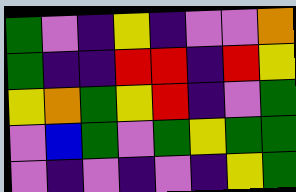[["green", "violet", "indigo", "yellow", "indigo", "violet", "violet", "orange"], ["green", "indigo", "indigo", "red", "red", "indigo", "red", "yellow"], ["yellow", "orange", "green", "yellow", "red", "indigo", "violet", "green"], ["violet", "blue", "green", "violet", "green", "yellow", "green", "green"], ["violet", "indigo", "violet", "indigo", "violet", "indigo", "yellow", "green"]]